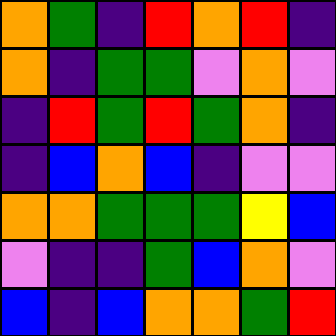[["orange", "green", "indigo", "red", "orange", "red", "indigo"], ["orange", "indigo", "green", "green", "violet", "orange", "violet"], ["indigo", "red", "green", "red", "green", "orange", "indigo"], ["indigo", "blue", "orange", "blue", "indigo", "violet", "violet"], ["orange", "orange", "green", "green", "green", "yellow", "blue"], ["violet", "indigo", "indigo", "green", "blue", "orange", "violet"], ["blue", "indigo", "blue", "orange", "orange", "green", "red"]]